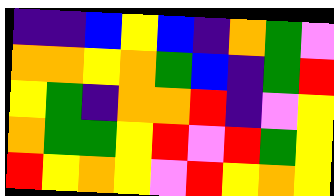[["indigo", "indigo", "blue", "yellow", "blue", "indigo", "orange", "green", "violet"], ["orange", "orange", "yellow", "orange", "green", "blue", "indigo", "green", "red"], ["yellow", "green", "indigo", "orange", "orange", "red", "indigo", "violet", "yellow"], ["orange", "green", "green", "yellow", "red", "violet", "red", "green", "yellow"], ["red", "yellow", "orange", "yellow", "violet", "red", "yellow", "orange", "yellow"]]